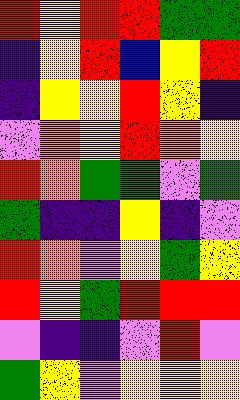[["red", "yellow", "red", "red", "green", "green"], ["indigo", "yellow", "red", "blue", "yellow", "red"], ["indigo", "yellow", "yellow", "red", "yellow", "indigo"], ["violet", "orange", "yellow", "red", "orange", "yellow"], ["red", "orange", "green", "green", "violet", "green"], ["green", "indigo", "indigo", "yellow", "indigo", "violet"], ["red", "orange", "violet", "yellow", "green", "yellow"], ["red", "yellow", "green", "red", "red", "red"], ["violet", "indigo", "indigo", "violet", "red", "violet"], ["green", "yellow", "violet", "yellow", "yellow", "yellow"]]